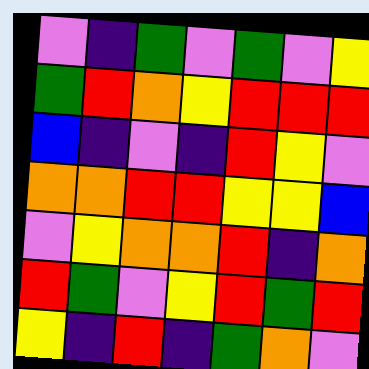[["violet", "indigo", "green", "violet", "green", "violet", "yellow"], ["green", "red", "orange", "yellow", "red", "red", "red"], ["blue", "indigo", "violet", "indigo", "red", "yellow", "violet"], ["orange", "orange", "red", "red", "yellow", "yellow", "blue"], ["violet", "yellow", "orange", "orange", "red", "indigo", "orange"], ["red", "green", "violet", "yellow", "red", "green", "red"], ["yellow", "indigo", "red", "indigo", "green", "orange", "violet"]]